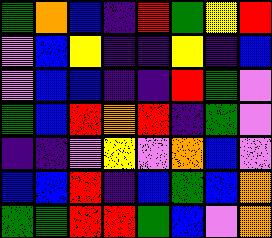[["green", "orange", "blue", "indigo", "red", "green", "yellow", "red"], ["violet", "blue", "yellow", "indigo", "indigo", "yellow", "indigo", "blue"], ["violet", "blue", "blue", "indigo", "indigo", "red", "green", "violet"], ["green", "blue", "red", "orange", "red", "indigo", "green", "violet"], ["indigo", "indigo", "violet", "yellow", "violet", "orange", "blue", "violet"], ["blue", "blue", "red", "indigo", "blue", "green", "blue", "orange"], ["green", "green", "red", "red", "green", "blue", "violet", "orange"]]